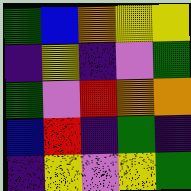[["green", "blue", "orange", "yellow", "yellow"], ["indigo", "yellow", "indigo", "violet", "green"], ["green", "violet", "red", "orange", "orange"], ["blue", "red", "indigo", "green", "indigo"], ["indigo", "yellow", "violet", "yellow", "green"]]